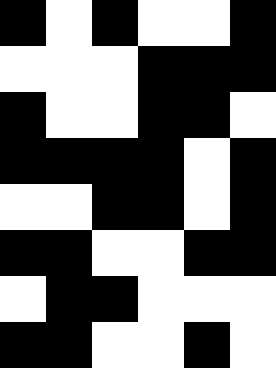[["black", "white", "black", "white", "white", "black"], ["white", "white", "white", "black", "black", "black"], ["black", "white", "white", "black", "black", "white"], ["black", "black", "black", "black", "white", "black"], ["white", "white", "black", "black", "white", "black"], ["black", "black", "white", "white", "black", "black"], ["white", "black", "black", "white", "white", "white"], ["black", "black", "white", "white", "black", "white"]]